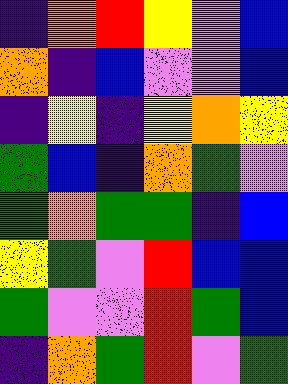[["indigo", "orange", "red", "yellow", "violet", "blue"], ["orange", "indigo", "blue", "violet", "violet", "blue"], ["indigo", "yellow", "indigo", "yellow", "orange", "yellow"], ["green", "blue", "indigo", "orange", "green", "violet"], ["green", "orange", "green", "green", "indigo", "blue"], ["yellow", "green", "violet", "red", "blue", "blue"], ["green", "violet", "violet", "red", "green", "blue"], ["indigo", "orange", "green", "red", "violet", "green"]]